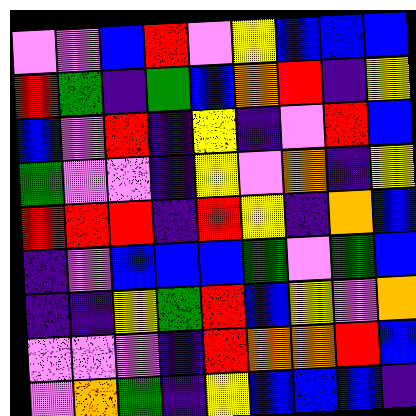[["violet", "violet", "blue", "red", "violet", "yellow", "blue", "blue", "blue"], ["red", "green", "indigo", "green", "blue", "orange", "red", "indigo", "yellow"], ["blue", "violet", "red", "indigo", "yellow", "indigo", "violet", "red", "blue"], ["green", "violet", "violet", "indigo", "yellow", "violet", "orange", "indigo", "yellow"], ["red", "red", "red", "indigo", "red", "yellow", "indigo", "orange", "blue"], ["indigo", "violet", "blue", "blue", "blue", "green", "violet", "green", "blue"], ["indigo", "indigo", "yellow", "green", "red", "blue", "yellow", "violet", "orange"], ["violet", "violet", "violet", "indigo", "red", "orange", "orange", "red", "blue"], ["violet", "orange", "green", "indigo", "yellow", "blue", "blue", "blue", "indigo"]]